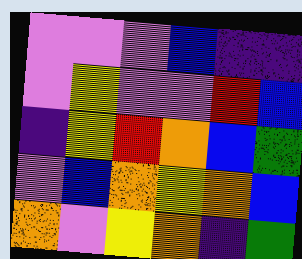[["violet", "violet", "violet", "blue", "indigo", "indigo"], ["violet", "yellow", "violet", "violet", "red", "blue"], ["indigo", "yellow", "red", "orange", "blue", "green"], ["violet", "blue", "orange", "yellow", "orange", "blue"], ["orange", "violet", "yellow", "orange", "indigo", "green"]]